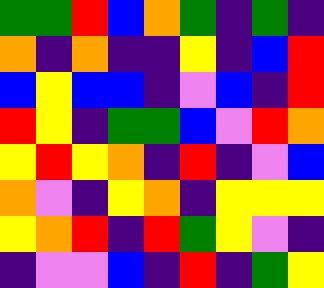[["green", "green", "red", "blue", "orange", "green", "indigo", "green", "indigo"], ["orange", "indigo", "orange", "indigo", "indigo", "yellow", "indigo", "blue", "red"], ["blue", "yellow", "blue", "blue", "indigo", "violet", "blue", "indigo", "red"], ["red", "yellow", "indigo", "green", "green", "blue", "violet", "red", "orange"], ["yellow", "red", "yellow", "orange", "indigo", "red", "indigo", "violet", "blue"], ["orange", "violet", "indigo", "yellow", "orange", "indigo", "yellow", "yellow", "yellow"], ["yellow", "orange", "red", "indigo", "red", "green", "yellow", "violet", "indigo"], ["indigo", "violet", "violet", "blue", "indigo", "red", "indigo", "green", "yellow"]]